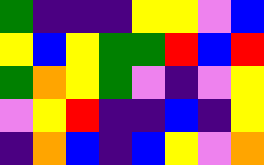[["green", "indigo", "indigo", "indigo", "yellow", "yellow", "violet", "blue"], ["yellow", "blue", "yellow", "green", "green", "red", "blue", "red"], ["green", "orange", "yellow", "green", "violet", "indigo", "violet", "yellow"], ["violet", "yellow", "red", "indigo", "indigo", "blue", "indigo", "yellow"], ["indigo", "orange", "blue", "indigo", "blue", "yellow", "violet", "orange"]]